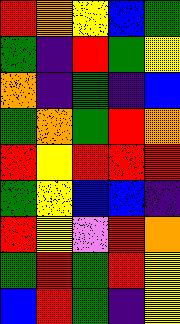[["red", "orange", "yellow", "blue", "green"], ["green", "indigo", "red", "green", "yellow"], ["orange", "indigo", "green", "indigo", "blue"], ["green", "orange", "green", "red", "orange"], ["red", "yellow", "red", "red", "red"], ["green", "yellow", "blue", "blue", "indigo"], ["red", "yellow", "violet", "red", "orange"], ["green", "red", "green", "red", "yellow"], ["blue", "red", "green", "indigo", "yellow"]]